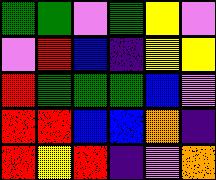[["green", "green", "violet", "green", "yellow", "violet"], ["violet", "red", "blue", "indigo", "yellow", "yellow"], ["red", "green", "green", "green", "blue", "violet"], ["red", "red", "blue", "blue", "orange", "indigo"], ["red", "yellow", "red", "indigo", "violet", "orange"]]